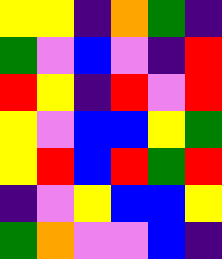[["yellow", "yellow", "indigo", "orange", "green", "indigo"], ["green", "violet", "blue", "violet", "indigo", "red"], ["red", "yellow", "indigo", "red", "violet", "red"], ["yellow", "violet", "blue", "blue", "yellow", "green"], ["yellow", "red", "blue", "red", "green", "red"], ["indigo", "violet", "yellow", "blue", "blue", "yellow"], ["green", "orange", "violet", "violet", "blue", "indigo"]]